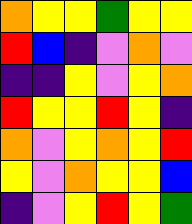[["orange", "yellow", "yellow", "green", "yellow", "yellow"], ["red", "blue", "indigo", "violet", "orange", "violet"], ["indigo", "indigo", "yellow", "violet", "yellow", "orange"], ["red", "yellow", "yellow", "red", "yellow", "indigo"], ["orange", "violet", "yellow", "orange", "yellow", "red"], ["yellow", "violet", "orange", "yellow", "yellow", "blue"], ["indigo", "violet", "yellow", "red", "yellow", "green"]]